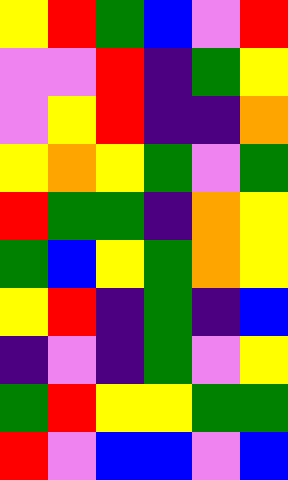[["yellow", "red", "green", "blue", "violet", "red"], ["violet", "violet", "red", "indigo", "green", "yellow"], ["violet", "yellow", "red", "indigo", "indigo", "orange"], ["yellow", "orange", "yellow", "green", "violet", "green"], ["red", "green", "green", "indigo", "orange", "yellow"], ["green", "blue", "yellow", "green", "orange", "yellow"], ["yellow", "red", "indigo", "green", "indigo", "blue"], ["indigo", "violet", "indigo", "green", "violet", "yellow"], ["green", "red", "yellow", "yellow", "green", "green"], ["red", "violet", "blue", "blue", "violet", "blue"]]